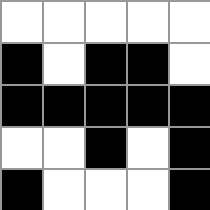[["white", "white", "white", "white", "white"], ["black", "white", "black", "black", "white"], ["black", "black", "black", "black", "black"], ["white", "white", "black", "white", "black"], ["black", "white", "white", "white", "black"]]